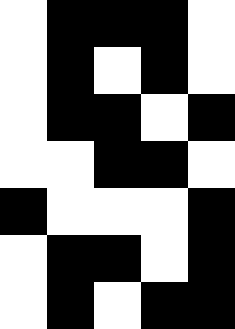[["white", "black", "black", "black", "white"], ["white", "black", "white", "black", "white"], ["white", "black", "black", "white", "black"], ["white", "white", "black", "black", "white"], ["black", "white", "white", "white", "black"], ["white", "black", "black", "white", "black"], ["white", "black", "white", "black", "black"]]